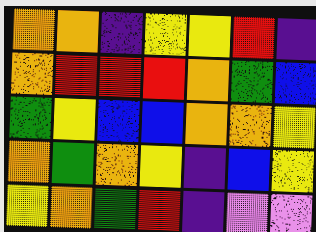[["orange", "orange", "indigo", "yellow", "yellow", "red", "indigo"], ["orange", "red", "red", "red", "orange", "green", "blue"], ["green", "yellow", "blue", "blue", "orange", "orange", "yellow"], ["orange", "green", "orange", "yellow", "indigo", "blue", "yellow"], ["yellow", "orange", "green", "red", "indigo", "violet", "violet"]]